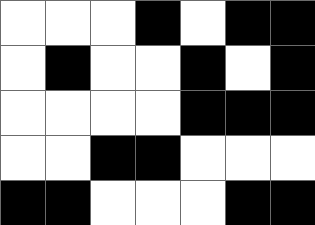[["white", "white", "white", "black", "white", "black", "black"], ["white", "black", "white", "white", "black", "white", "black"], ["white", "white", "white", "white", "black", "black", "black"], ["white", "white", "black", "black", "white", "white", "white"], ["black", "black", "white", "white", "white", "black", "black"]]